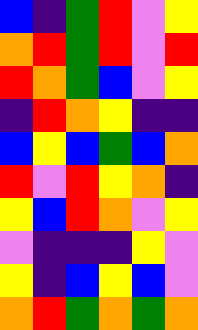[["blue", "indigo", "green", "red", "violet", "yellow"], ["orange", "red", "green", "red", "violet", "red"], ["red", "orange", "green", "blue", "violet", "yellow"], ["indigo", "red", "orange", "yellow", "indigo", "indigo"], ["blue", "yellow", "blue", "green", "blue", "orange"], ["red", "violet", "red", "yellow", "orange", "indigo"], ["yellow", "blue", "red", "orange", "violet", "yellow"], ["violet", "indigo", "indigo", "indigo", "yellow", "violet"], ["yellow", "indigo", "blue", "yellow", "blue", "violet"], ["orange", "red", "green", "orange", "green", "orange"]]